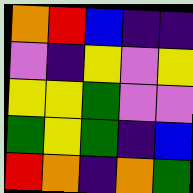[["orange", "red", "blue", "indigo", "indigo"], ["violet", "indigo", "yellow", "violet", "yellow"], ["yellow", "yellow", "green", "violet", "violet"], ["green", "yellow", "green", "indigo", "blue"], ["red", "orange", "indigo", "orange", "green"]]